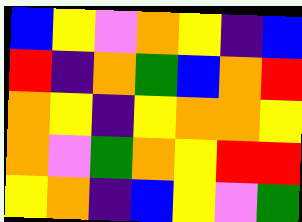[["blue", "yellow", "violet", "orange", "yellow", "indigo", "blue"], ["red", "indigo", "orange", "green", "blue", "orange", "red"], ["orange", "yellow", "indigo", "yellow", "orange", "orange", "yellow"], ["orange", "violet", "green", "orange", "yellow", "red", "red"], ["yellow", "orange", "indigo", "blue", "yellow", "violet", "green"]]